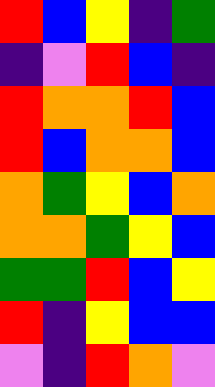[["red", "blue", "yellow", "indigo", "green"], ["indigo", "violet", "red", "blue", "indigo"], ["red", "orange", "orange", "red", "blue"], ["red", "blue", "orange", "orange", "blue"], ["orange", "green", "yellow", "blue", "orange"], ["orange", "orange", "green", "yellow", "blue"], ["green", "green", "red", "blue", "yellow"], ["red", "indigo", "yellow", "blue", "blue"], ["violet", "indigo", "red", "orange", "violet"]]